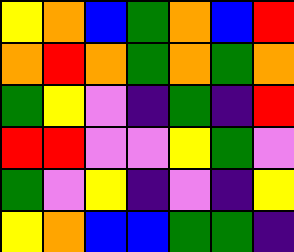[["yellow", "orange", "blue", "green", "orange", "blue", "red"], ["orange", "red", "orange", "green", "orange", "green", "orange"], ["green", "yellow", "violet", "indigo", "green", "indigo", "red"], ["red", "red", "violet", "violet", "yellow", "green", "violet"], ["green", "violet", "yellow", "indigo", "violet", "indigo", "yellow"], ["yellow", "orange", "blue", "blue", "green", "green", "indigo"]]